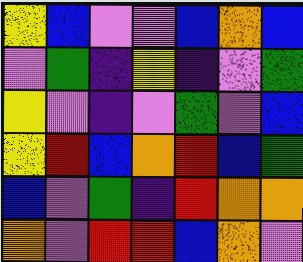[["yellow", "blue", "violet", "violet", "blue", "orange", "blue"], ["violet", "green", "indigo", "yellow", "indigo", "violet", "green"], ["yellow", "violet", "indigo", "violet", "green", "violet", "blue"], ["yellow", "red", "blue", "orange", "red", "blue", "green"], ["blue", "violet", "green", "indigo", "red", "orange", "orange"], ["orange", "violet", "red", "red", "blue", "orange", "violet"]]